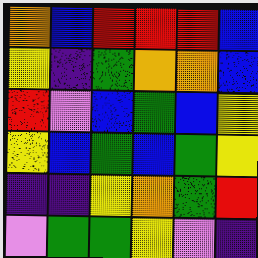[["orange", "blue", "red", "red", "red", "blue"], ["yellow", "indigo", "green", "orange", "orange", "blue"], ["red", "violet", "blue", "green", "blue", "yellow"], ["yellow", "blue", "green", "blue", "green", "yellow"], ["indigo", "indigo", "yellow", "orange", "green", "red"], ["violet", "green", "green", "yellow", "violet", "indigo"]]